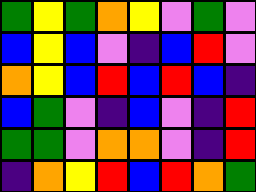[["green", "yellow", "green", "orange", "yellow", "violet", "green", "violet"], ["blue", "yellow", "blue", "violet", "indigo", "blue", "red", "violet"], ["orange", "yellow", "blue", "red", "blue", "red", "blue", "indigo"], ["blue", "green", "violet", "indigo", "blue", "violet", "indigo", "red"], ["green", "green", "violet", "orange", "orange", "violet", "indigo", "red"], ["indigo", "orange", "yellow", "red", "blue", "red", "orange", "green"]]